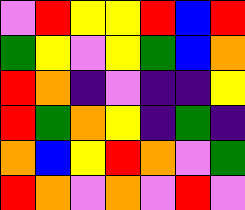[["violet", "red", "yellow", "yellow", "red", "blue", "red"], ["green", "yellow", "violet", "yellow", "green", "blue", "orange"], ["red", "orange", "indigo", "violet", "indigo", "indigo", "yellow"], ["red", "green", "orange", "yellow", "indigo", "green", "indigo"], ["orange", "blue", "yellow", "red", "orange", "violet", "green"], ["red", "orange", "violet", "orange", "violet", "red", "violet"]]